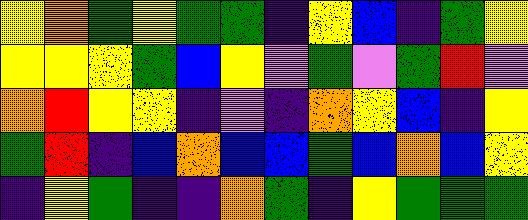[["yellow", "orange", "green", "yellow", "green", "green", "indigo", "yellow", "blue", "indigo", "green", "yellow"], ["yellow", "yellow", "yellow", "green", "blue", "yellow", "violet", "green", "violet", "green", "red", "violet"], ["orange", "red", "yellow", "yellow", "indigo", "violet", "indigo", "orange", "yellow", "blue", "indigo", "yellow"], ["green", "red", "indigo", "blue", "orange", "blue", "blue", "green", "blue", "orange", "blue", "yellow"], ["indigo", "yellow", "green", "indigo", "indigo", "orange", "green", "indigo", "yellow", "green", "green", "green"]]